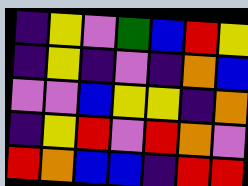[["indigo", "yellow", "violet", "green", "blue", "red", "yellow"], ["indigo", "yellow", "indigo", "violet", "indigo", "orange", "blue"], ["violet", "violet", "blue", "yellow", "yellow", "indigo", "orange"], ["indigo", "yellow", "red", "violet", "red", "orange", "violet"], ["red", "orange", "blue", "blue", "indigo", "red", "red"]]